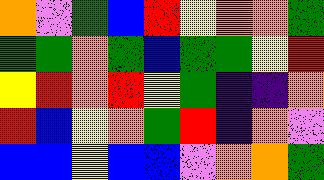[["orange", "violet", "green", "blue", "red", "yellow", "orange", "orange", "green"], ["green", "green", "orange", "green", "blue", "green", "green", "yellow", "red"], ["yellow", "red", "orange", "red", "yellow", "green", "indigo", "indigo", "orange"], ["red", "blue", "yellow", "orange", "green", "red", "indigo", "orange", "violet"], ["blue", "blue", "yellow", "blue", "blue", "violet", "orange", "orange", "green"]]